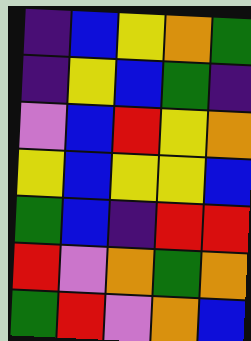[["indigo", "blue", "yellow", "orange", "green"], ["indigo", "yellow", "blue", "green", "indigo"], ["violet", "blue", "red", "yellow", "orange"], ["yellow", "blue", "yellow", "yellow", "blue"], ["green", "blue", "indigo", "red", "red"], ["red", "violet", "orange", "green", "orange"], ["green", "red", "violet", "orange", "blue"]]